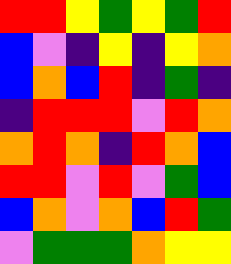[["red", "red", "yellow", "green", "yellow", "green", "red"], ["blue", "violet", "indigo", "yellow", "indigo", "yellow", "orange"], ["blue", "orange", "blue", "red", "indigo", "green", "indigo"], ["indigo", "red", "red", "red", "violet", "red", "orange"], ["orange", "red", "orange", "indigo", "red", "orange", "blue"], ["red", "red", "violet", "red", "violet", "green", "blue"], ["blue", "orange", "violet", "orange", "blue", "red", "green"], ["violet", "green", "green", "green", "orange", "yellow", "yellow"]]